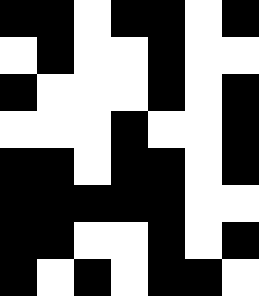[["black", "black", "white", "black", "black", "white", "black"], ["white", "black", "white", "white", "black", "white", "white"], ["black", "white", "white", "white", "black", "white", "black"], ["white", "white", "white", "black", "white", "white", "black"], ["black", "black", "white", "black", "black", "white", "black"], ["black", "black", "black", "black", "black", "white", "white"], ["black", "black", "white", "white", "black", "white", "black"], ["black", "white", "black", "white", "black", "black", "white"]]